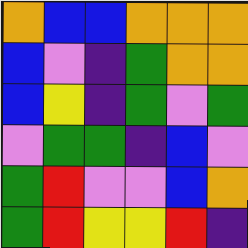[["orange", "blue", "blue", "orange", "orange", "orange"], ["blue", "violet", "indigo", "green", "orange", "orange"], ["blue", "yellow", "indigo", "green", "violet", "green"], ["violet", "green", "green", "indigo", "blue", "violet"], ["green", "red", "violet", "violet", "blue", "orange"], ["green", "red", "yellow", "yellow", "red", "indigo"]]